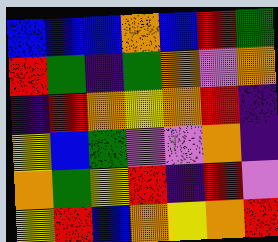[["blue", "blue", "blue", "orange", "blue", "red", "green"], ["red", "green", "indigo", "green", "orange", "violet", "orange"], ["indigo", "red", "orange", "yellow", "orange", "red", "indigo"], ["yellow", "blue", "green", "violet", "violet", "orange", "indigo"], ["orange", "green", "yellow", "red", "indigo", "red", "violet"], ["yellow", "red", "blue", "orange", "yellow", "orange", "red"]]